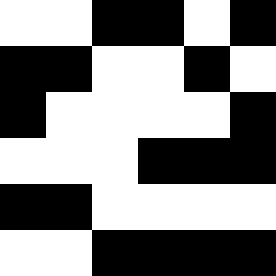[["white", "white", "black", "black", "white", "black"], ["black", "black", "white", "white", "black", "white"], ["black", "white", "white", "white", "white", "black"], ["white", "white", "white", "black", "black", "black"], ["black", "black", "white", "white", "white", "white"], ["white", "white", "black", "black", "black", "black"]]